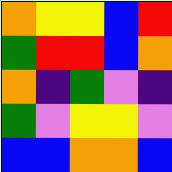[["orange", "yellow", "yellow", "blue", "red"], ["green", "red", "red", "blue", "orange"], ["orange", "indigo", "green", "violet", "indigo"], ["green", "violet", "yellow", "yellow", "violet"], ["blue", "blue", "orange", "orange", "blue"]]